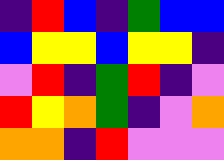[["indigo", "red", "blue", "indigo", "green", "blue", "blue"], ["blue", "yellow", "yellow", "blue", "yellow", "yellow", "indigo"], ["violet", "red", "indigo", "green", "red", "indigo", "violet"], ["red", "yellow", "orange", "green", "indigo", "violet", "orange"], ["orange", "orange", "indigo", "red", "violet", "violet", "violet"]]